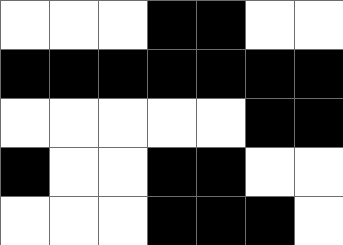[["white", "white", "white", "black", "black", "white", "white"], ["black", "black", "black", "black", "black", "black", "black"], ["white", "white", "white", "white", "white", "black", "black"], ["black", "white", "white", "black", "black", "white", "white"], ["white", "white", "white", "black", "black", "black", "white"]]